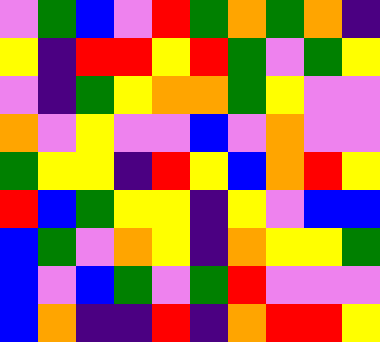[["violet", "green", "blue", "violet", "red", "green", "orange", "green", "orange", "indigo"], ["yellow", "indigo", "red", "red", "yellow", "red", "green", "violet", "green", "yellow"], ["violet", "indigo", "green", "yellow", "orange", "orange", "green", "yellow", "violet", "violet"], ["orange", "violet", "yellow", "violet", "violet", "blue", "violet", "orange", "violet", "violet"], ["green", "yellow", "yellow", "indigo", "red", "yellow", "blue", "orange", "red", "yellow"], ["red", "blue", "green", "yellow", "yellow", "indigo", "yellow", "violet", "blue", "blue"], ["blue", "green", "violet", "orange", "yellow", "indigo", "orange", "yellow", "yellow", "green"], ["blue", "violet", "blue", "green", "violet", "green", "red", "violet", "violet", "violet"], ["blue", "orange", "indigo", "indigo", "red", "indigo", "orange", "red", "red", "yellow"]]